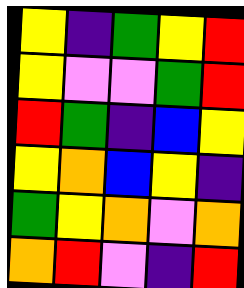[["yellow", "indigo", "green", "yellow", "red"], ["yellow", "violet", "violet", "green", "red"], ["red", "green", "indigo", "blue", "yellow"], ["yellow", "orange", "blue", "yellow", "indigo"], ["green", "yellow", "orange", "violet", "orange"], ["orange", "red", "violet", "indigo", "red"]]